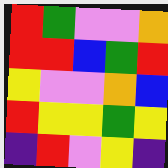[["red", "green", "violet", "violet", "orange"], ["red", "red", "blue", "green", "red"], ["yellow", "violet", "violet", "orange", "blue"], ["red", "yellow", "yellow", "green", "yellow"], ["indigo", "red", "violet", "yellow", "indigo"]]